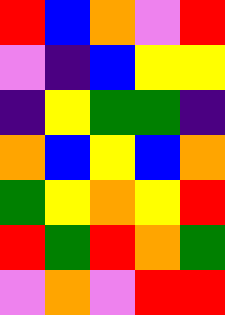[["red", "blue", "orange", "violet", "red"], ["violet", "indigo", "blue", "yellow", "yellow"], ["indigo", "yellow", "green", "green", "indigo"], ["orange", "blue", "yellow", "blue", "orange"], ["green", "yellow", "orange", "yellow", "red"], ["red", "green", "red", "orange", "green"], ["violet", "orange", "violet", "red", "red"]]